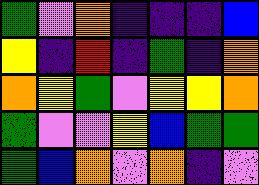[["green", "violet", "orange", "indigo", "indigo", "indigo", "blue"], ["yellow", "indigo", "red", "indigo", "green", "indigo", "orange"], ["orange", "yellow", "green", "violet", "yellow", "yellow", "orange"], ["green", "violet", "violet", "yellow", "blue", "green", "green"], ["green", "blue", "orange", "violet", "orange", "indigo", "violet"]]